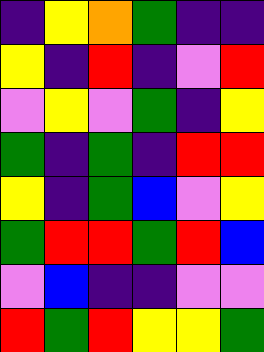[["indigo", "yellow", "orange", "green", "indigo", "indigo"], ["yellow", "indigo", "red", "indigo", "violet", "red"], ["violet", "yellow", "violet", "green", "indigo", "yellow"], ["green", "indigo", "green", "indigo", "red", "red"], ["yellow", "indigo", "green", "blue", "violet", "yellow"], ["green", "red", "red", "green", "red", "blue"], ["violet", "blue", "indigo", "indigo", "violet", "violet"], ["red", "green", "red", "yellow", "yellow", "green"]]